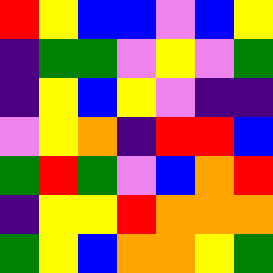[["red", "yellow", "blue", "blue", "violet", "blue", "yellow"], ["indigo", "green", "green", "violet", "yellow", "violet", "green"], ["indigo", "yellow", "blue", "yellow", "violet", "indigo", "indigo"], ["violet", "yellow", "orange", "indigo", "red", "red", "blue"], ["green", "red", "green", "violet", "blue", "orange", "red"], ["indigo", "yellow", "yellow", "red", "orange", "orange", "orange"], ["green", "yellow", "blue", "orange", "orange", "yellow", "green"]]